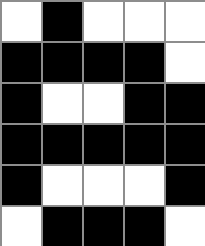[["white", "black", "white", "white", "white"], ["black", "black", "black", "black", "white"], ["black", "white", "white", "black", "black"], ["black", "black", "black", "black", "black"], ["black", "white", "white", "white", "black"], ["white", "black", "black", "black", "white"]]